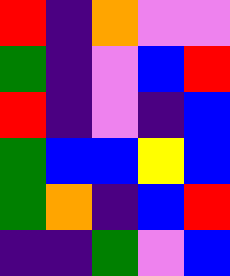[["red", "indigo", "orange", "violet", "violet"], ["green", "indigo", "violet", "blue", "red"], ["red", "indigo", "violet", "indigo", "blue"], ["green", "blue", "blue", "yellow", "blue"], ["green", "orange", "indigo", "blue", "red"], ["indigo", "indigo", "green", "violet", "blue"]]